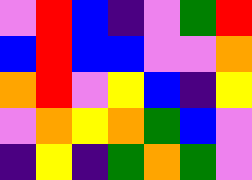[["violet", "red", "blue", "indigo", "violet", "green", "red"], ["blue", "red", "blue", "blue", "violet", "violet", "orange"], ["orange", "red", "violet", "yellow", "blue", "indigo", "yellow"], ["violet", "orange", "yellow", "orange", "green", "blue", "violet"], ["indigo", "yellow", "indigo", "green", "orange", "green", "violet"]]